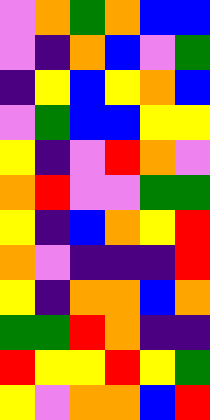[["violet", "orange", "green", "orange", "blue", "blue"], ["violet", "indigo", "orange", "blue", "violet", "green"], ["indigo", "yellow", "blue", "yellow", "orange", "blue"], ["violet", "green", "blue", "blue", "yellow", "yellow"], ["yellow", "indigo", "violet", "red", "orange", "violet"], ["orange", "red", "violet", "violet", "green", "green"], ["yellow", "indigo", "blue", "orange", "yellow", "red"], ["orange", "violet", "indigo", "indigo", "indigo", "red"], ["yellow", "indigo", "orange", "orange", "blue", "orange"], ["green", "green", "red", "orange", "indigo", "indigo"], ["red", "yellow", "yellow", "red", "yellow", "green"], ["yellow", "violet", "orange", "orange", "blue", "red"]]